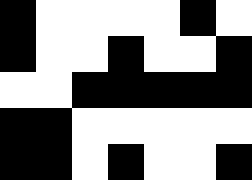[["black", "white", "white", "white", "white", "black", "white"], ["black", "white", "white", "black", "white", "white", "black"], ["white", "white", "black", "black", "black", "black", "black"], ["black", "black", "white", "white", "white", "white", "white"], ["black", "black", "white", "black", "white", "white", "black"]]